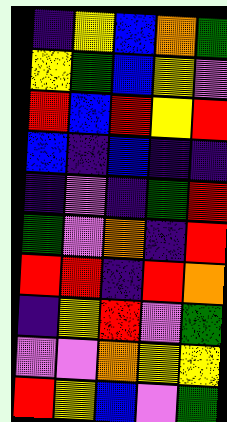[["indigo", "yellow", "blue", "orange", "green"], ["yellow", "green", "blue", "yellow", "violet"], ["red", "blue", "red", "yellow", "red"], ["blue", "indigo", "blue", "indigo", "indigo"], ["indigo", "violet", "indigo", "green", "red"], ["green", "violet", "orange", "indigo", "red"], ["red", "red", "indigo", "red", "orange"], ["indigo", "yellow", "red", "violet", "green"], ["violet", "violet", "orange", "yellow", "yellow"], ["red", "yellow", "blue", "violet", "green"]]